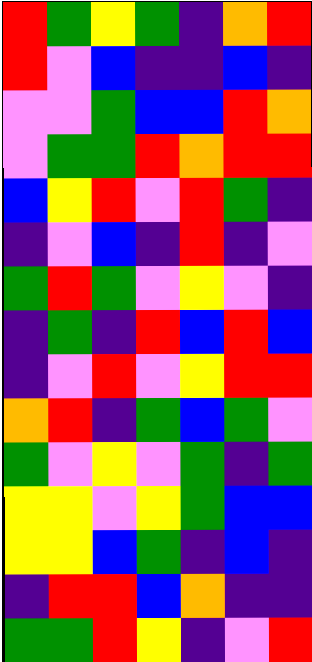[["red", "green", "yellow", "green", "indigo", "orange", "red"], ["red", "violet", "blue", "indigo", "indigo", "blue", "indigo"], ["violet", "violet", "green", "blue", "blue", "red", "orange"], ["violet", "green", "green", "red", "orange", "red", "red"], ["blue", "yellow", "red", "violet", "red", "green", "indigo"], ["indigo", "violet", "blue", "indigo", "red", "indigo", "violet"], ["green", "red", "green", "violet", "yellow", "violet", "indigo"], ["indigo", "green", "indigo", "red", "blue", "red", "blue"], ["indigo", "violet", "red", "violet", "yellow", "red", "red"], ["orange", "red", "indigo", "green", "blue", "green", "violet"], ["green", "violet", "yellow", "violet", "green", "indigo", "green"], ["yellow", "yellow", "violet", "yellow", "green", "blue", "blue"], ["yellow", "yellow", "blue", "green", "indigo", "blue", "indigo"], ["indigo", "red", "red", "blue", "orange", "indigo", "indigo"], ["green", "green", "red", "yellow", "indigo", "violet", "red"]]